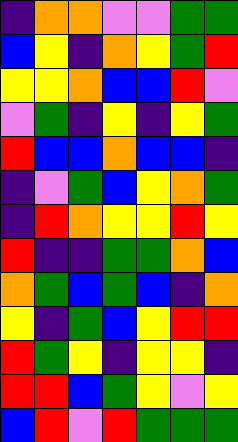[["indigo", "orange", "orange", "violet", "violet", "green", "green"], ["blue", "yellow", "indigo", "orange", "yellow", "green", "red"], ["yellow", "yellow", "orange", "blue", "blue", "red", "violet"], ["violet", "green", "indigo", "yellow", "indigo", "yellow", "green"], ["red", "blue", "blue", "orange", "blue", "blue", "indigo"], ["indigo", "violet", "green", "blue", "yellow", "orange", "green"], ["indigo", "red", "orange", "yellow", "yellow", "red", "yellow"], ["red", "indigo", "indigo", "green", "green", "orange", "blue"], ["orange", "green", "blue", "green", "blue", "indigo", "orange"], ["yellow", "indigo", "green", "blue", "yellow", "red", "red"], ["red", "green", "yellow", "indigo", "yellow", "yellow", "indigo"], ["red", "red", "blue", "green", "yellow", "violet", "yellow"], ["blue", "red", "violet", "red", "green", "green", "green"]]